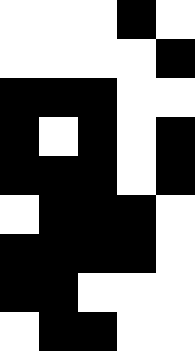[["white", "white", "white", "black", "white"], ["white", "white", "white", "white", "black"], ["black", "black", "black", "white", "white"], ["black", "white", "black", "white", "black"], ["black", "black", "black", "white", "black"], ["white", "black", "black", "black", "white"], ["black", "black", "black", "black", "white"], ["black", "black", "white", "white", "white"], ["white", "black", "black", "white", "white"]]